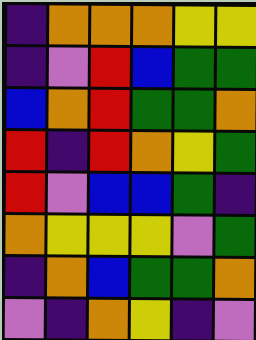[["indigo", "orange", "orange", "orange", "yellow", "yellow"], ["indigo", "violet", "red", "blue", "green", "green"], ["blue", "orange", "red", "green", "green", "orange"], ["red", "indigo", "red", "orange", "yellow", "green"], ["red", "violet", "blue", "blue", "green", "indigo"], ["orange", "yellow", "yellow", "yellow", "violet", "green"], ["indigo", "orange", "blue", "green", "green", "orange"], ["violet", "indigo", "orange", "yellow", "indigo", "violet"]]